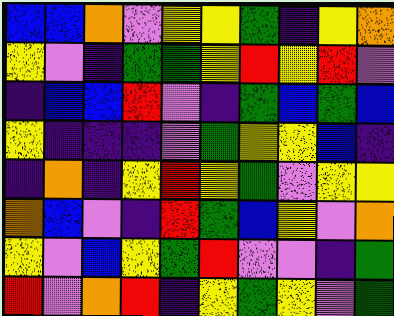[["blue", "blue", "orange", "violet", "yellow", "yellow", "green", "indigo", "yellow", "orange"], ["yellow", "violet", "indigo", "green", "green", "yellow", "red", "yellow", "red", "violet"], ["indigo", "blue", "blue", "red", "violet", "indigo", "green", "blue", "green", "blue"], ["yellow", "indigo", "indigo", "indigo", "violet", "green", "yellow", "yellow", "blue", "indigo"], ["indigo", "orange", "indigo", "yellow", "red", "yellow", "green", "violet", "yellow", "yellow"], ["orange", "blue", "violet", "indigo", "red", "green", "blue", "yellow", "violet", "orange"], ["yellow", "violet", "blue", "yellow", "green", "red", "violet", "violet", "indigo", "green"], ["red", "violet", "orange", "red", "indigo", "yellow", "green", "yellow", "violet", "green"]]